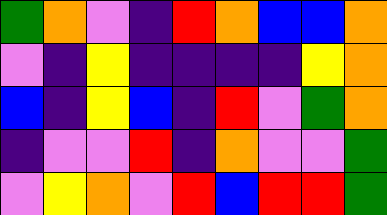[["green", "orange", "violet", "indigo", "red", "orange", "blue", "blue", "orange"], ["violet", "indigo", "yellow", "indigo", "indigo", "indigo", "indigo", "yellow", "orange"], ["blue", "indigo", "yellow", "blue", "indigo", "red", "violet", "green", "orange"], ["indigo", "violet", "violet", "red", "indigo", "orange", "violet", "violet", "green"], ["violet", "yellow", "orange", "violet", "red", "blue", "red", "red", "green"]]